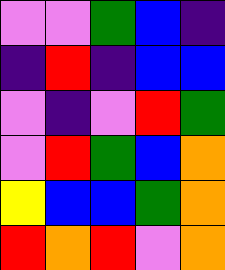[["violet", "violet", "green", "blue", "indigo"], ["indigo", "red", "indigo", "blue", "blue"], ["violet", "indigo", "violet", "red", "green"], ["violet", "red", "green", "blue", "orange"], ["yellow", "blue", "blue", "green", "orange"], ["red", "orange", "red", "violet", "orange"]]